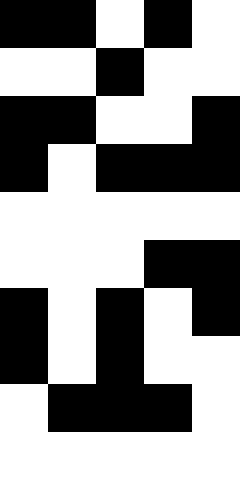[["black", "black", "white", "black", "white"], ["white", "white", "black", "white", "white"], ["black", "black", "white", "white", "black"], ["black", "white", "black", "black", "black"], ["white", "white", "white", "white", "white"], ["white", "white", "white", "black", "black"], ["black", "white", "black", "white", "black"], ["black", "white", "black", "white", "white"], ["white", "black", "black", "black", "white"], ["white", "white", "white", "white", "white"]]